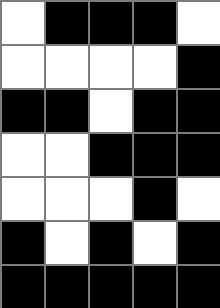[["white", "black", "black", "black", "white"], ["white", "white", "white", "white", "black"], ["black", "black", "white", "black", "black"], ["white", "white", "black", "black", "black"], ["white", "white", "white", "black", "white"], ["black", "white", "black", "white", "black"], ["black", "black", "black", "black", "black"]]